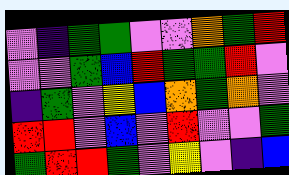[["violet", "indigo", "green", "green", "violet", "violet", "orange", "green", "red"], ["violet", "violet", "green", "blue", "red", "green", "green", "red", "violet"], ["indigo", "green", "violet", "yellow", "blue", "orange", "green", "orange", "violet"], ["red", "red", "violet", "blue", "violet", "red", "violet", "violet", "green"], ["green", "red", "red", "green", "violet", "yellow", "violet", "indigo", "blue"]]